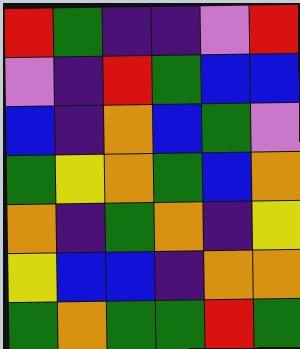[["red", "green", "indigo", "indigo", "violet", "red"], ["violet", "indigo", "red", "green", "blue", "blue"], ["blue", "indigo", "orange", "blue", "green", "violet"], ["green", "yellow", "orange", "green", "blue", "orange"], ["orange", "indigo", "green", "orange", "indigo", "yellow"], ["yellow", "blue", "blue", "indigo", "orange", "orange"], ["green", "orange", "green", "green", "red", "green"]]